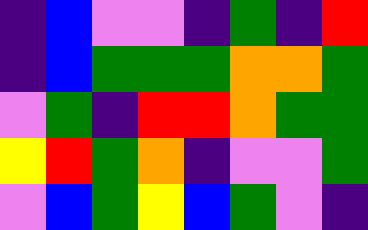[["indigo", "blue", "violet", "violet", "indigo", "green", "indigo", "red"], ["indigo", "blue", "green", "green", "green", "orange", "orange", "green"], ["violet", "green", "indigo", "red", "red", "orange", "green", "green"], ["yellow", "red", "green", "orange", "indigo", "violet", "violet", "green"], ["violet", "blue", "green", "yellow", "blue", "green", "violet", "indigo"]]